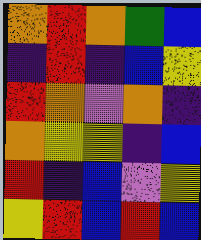[["orange", "red", "orange", "green", "blue"], ["indigo", "red", "indigo", "blue", "yellow"], ["red", "orange", "violet", "orange", "indigo"], ["orange", "yellow", "yellow", "indigo", "blue"], ["red", "indigo", "blue", "violet", "yellow"], ["yellow", "red", "blue", "red", "blue"]]